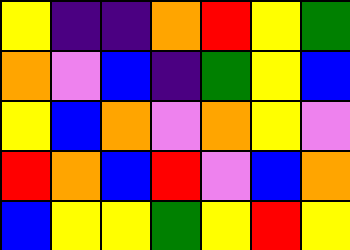[["yellow", "indigo", "indigo", "orange", "red", "yellow", "green"], ["orange", "violet", "blue", "indigo", "green", "yellow", "blue"], ["yellow", "blue", "orange", "violet", "orange", "yellow", "violet"], ["red", "orange", "blue", "red", "violet", "blue", "orange"], ["blue", "yellow", "yellow", "green", "yellow", "red", "yellow"]]